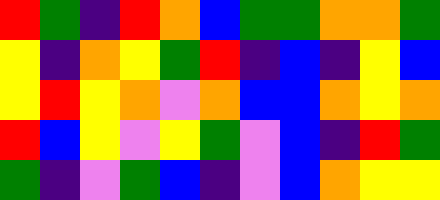[["red", "green", "indigo", "red", "orange", "blue", "green", "green", "orange", "orange", "green"], ["yellow", "indigo", "orange", "yellow", "green", "red", "indigo", "blue", "indigo", "yellow", "blue"], ["yellow", "red", "yellow", "orange", "violet", "orange", "blue", "blue", "orange", "yellow", "orange"], ["red", "blue", "yellow", "violet", "yellow", "green", "violet", "blue", "indigo", "red", "green"], ["green", "indigo", "violet", "green", "blue", "indigo", "violet", "blue", "orange", "yellow", "yellow"]]